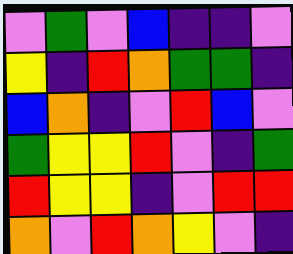[["violet", "green", "violet", "blue", "indigo", "indigo", "violet"], ["yellow", "indigo", "red", "orange", "green", "green", "indigo"], ["blue", "orange", "indigo", "violet", "red", "blue", "violet"], ["green", "yellow", "yellow", "red", "violet", "indigo", "green"], ["red", "yellow", "yellow", "indigo", "violet", "red", "red"], ["orange", "violet", "red", "orange", "yellow", "violet", "indigo"]]